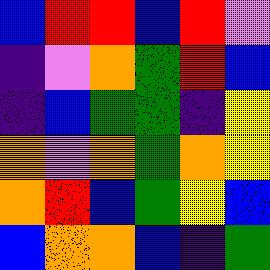[["blue", "red", "red", "blue", "red", "violet"], ["indigo", "violet", "orange", "green", "red", "blue"], ["indigo", "blue", "green", "green", "indigo", "yellow"], ["orange", "violet", "orange", "green", "orange", "yellow"], ["orange", "red", "blue", "green", "yellow", "blue"], ["blue", "orange", "orange", "blue", "indigo", "green"]]